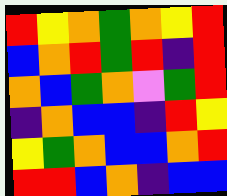[["red", "yellow", "orange", "green", "orange", "yellow", "red"], ["blue", "orange", "red", "green", "red", "indigo", "red"], ["orange", "blue", "green", "orange", "violet", "green", "red"], ["indigo", "orange", "blue", "blue", "indigo", "red", "yellow"], ["yellow", "green", "orange", "blue", "blue", "orange", "red"], ["red", "red", "blue", "orange", "indigo", "blue", "blue"]]